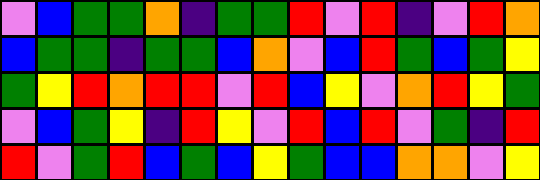[["violet", "blue", "green", "green", "orange", "indigo", "green", "green", "red", "violet", "red", "indigo", "violet", "red", "orange"], ["blue", "green", "green", "indigo", "green", "green", "blue", "orange", "violet", "blue", "red", "green", "blue", "green", "yellow"], ["green", "yellow", "red", "orange", "red", "red", "violet", "red", "blue", "yellow", "violet", "orange", "red", "yellow", "green"], ["violet", "blue", "green", "yellow", "indigo", "red", "yellow", "violet", "red", "blue", "red", "violet", "green", "indigo", "red"], ["red", "violet", "green", "red", "blue", "green", "blue", "yellow", "green", "blue", "blue", "orange", "orange", "violet", "yellow"]]